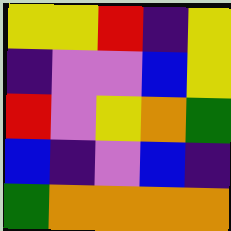[["yellow", "yellow", "red", "indigo", "yellow"], ["indigo", "violet", "violet", "blue", "yellow"], ["red", "violet", "yellow", "orange", "green"], ["blue", "indigo", "violet", "blue", "indigo"], ["green", "orange", "orange", "orange", "orange"]]